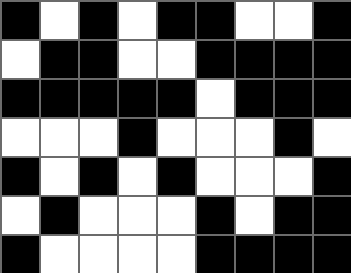[["black", "white", "black", "white", "black", "black", "white", "white", "black"], ["white", "black", "black", "white", "white", "black", "black", "black", "black"], ["black", "black", "black", "black", "black", "white", "black", "black", "black"], ["white", "white", "white", "black", "white", "white", "white", "black", "white"], ["black", "white", "black", "white", "black", "white", "white", "white", "black"], ["white", "black", "white", "white", "white", "black", "white", "black", "black"], ["black", "white", "white", "white", "white", "black", "black", "black", "black"]]